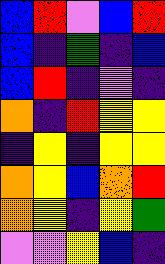[["blue", "red", "violet", "blue", "red"], ["blue", "indigo", "green", "indigo", "blue"], ["blue", "red", "indigo", "violet", "indigo"], ["orange", "indigo", "red", "yellow", "yellow"], ["indigo", "yellow", "indigo", "yellow", "yellow"], ["orange", "yellow", "blue", "orange", "red"], ["orange", "yellow", "indigo", "yellow", "green"], ["violet", "violet", "yellow", "blue", "indigo"]]